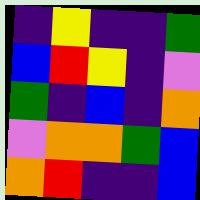[["indigo", "yellow", "indigo", "indigo", "green"], ["blue", "red", "yellow", "indigo", "violet"], ["green", "indigo", "blue", "indigo", "orange"], ["violet", "orange", "orange", "green", "blue"], ["orange", "red", "indigo", "indigo", "blue"]]